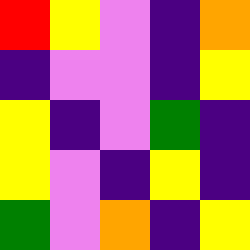[["red", "yellow", "violet", "indigo", "orange"], ["indigo", "violet", "violet", "indigo", "yellow"], ["yellow", "indigo", "violet", "green", "indigo"], ["yellow", "violet", "indigo", "yellow", "indigo"], ["green", "violet", "orange", "indigo", "yellow"]]